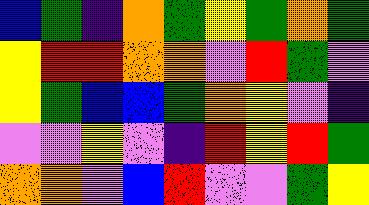[["blue", "green", "indigo", "orange", "green", "yellow", "green", "orange", "green"], ["yellow", "red", "red", "orange", "orange", "violet", "red", "green", "violet"], ["yellow", "green", "blue", "blue", "green", "orange", "yellow", "violet", "indigo"], ["violet", "violet", "yellow", "violet", "indigo", "red", "yellow", "red", "green"], ["orange", "orange", "violet", "blue", "red", "violet", "violet", "green", "yellow"]]